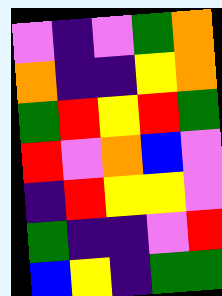[["violet", "indigo", "violet", "green", "orange"], ["orange", "indigo", "indigo", "yellow", "orange"], ["green", "red", "yellow", "red", "green"], ["red", "violet", "orange", "blue", "violet"], ["indigo", "red", "yellow", "yellow", "violet"], ["green", "indigo", "indigo", "violet", "red"], ["blue", "yellow", "indigo", "green", "green"]]